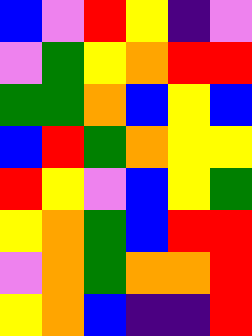[["blue", "violet", "red", "yellow", "indigo", "violet"], ["violet", "green", "yellow", "orange", "red", "red"], ["green", "green", "orange", "blue", "yellow", "blue"], ["blue", "red", "green", "orange", "yellow", "yellow"], ["red", "yellow", "violet", "blue", "yellow", "green"], ["yellow", "orange", "green", "blue", "red", "red"], ["violet", "orange", "green", "orange", "orange", "red"], ["yellow", "orange", "blue", "indigo", "indigo", "red"]]